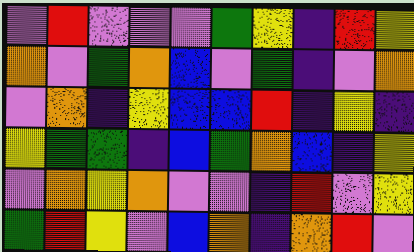[["violet", "red", "violet", "violet", "violet", "green", "yellow", "indigo", "red", "yellow"], ["orange", "violet", "green", "orange", "blue", "violet", "green", "indigo", "violet", "orange"], ["violet", "orange", "indigo", "yellow", "blue", "blue", "red", "indigo", "yellow", "indigo"], ["yellow", "green", "green", "indigo", "blue", "green", "orange", "blue", "indigo", "yellow"], ["violet", "orange", "yellow", "orange", "violet", "violet", "indigo", "red", "violet", "yellow"], ["green", "red", "yellow", "violet", "blue", "orange", "indigo", "orange", "red", "violet"]]